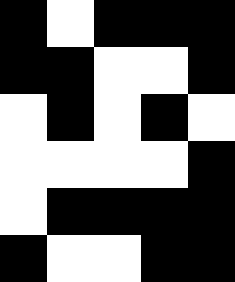[["black", "white", "black", "black", "black"], ["black", "black", "white", "white", "black"], ["white", "black", "white", "black", "white"], ["white", "white", "white", "white", "black"], ["white", "black", "black", "black", "black"], ["black", "white", "white", "black", "black"]]